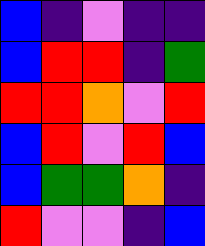[["blue", "indigo", "violet", "indigo", "indigo"], ["blue", "red", "red", "indigo", "green"], ["red", "red", "orange", "violet", "red"], ["blue", "red", "violet", "red", "blue"], ["blue", "green", "green", "orange", "indigo"], ["red", "violet", "violet", "indigo", "blue"]]